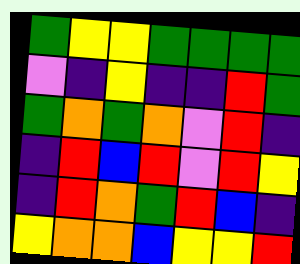[["green", "yellow", "yellow", "green", "green", "green", "green"], ["violet", "indigo", "yellow", "indigo", "indigo", "red", "green"], ["green", "orange", "green", "orange", "violet", "red", "indigo"], ["indigo", "red", "blue", "red", "violet", "red", "yellow"], ["indigo", "red", "orange", "green", "red", "blue", "indigo"], ["yellow", "orange", "orange", "blue", "yellow", "yellow", "red"]]